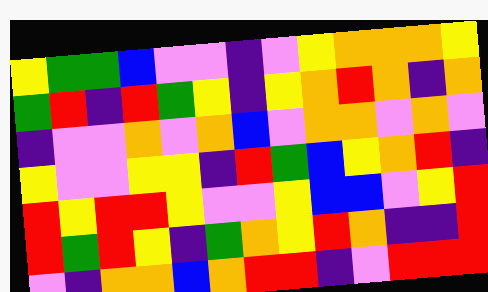[["yellow", "green", "green", "blue", "violet", "violet", "indigo", "violet", "yellow", "orange", "orange", "orange", "yellow"], ["green", "red", "indigo", "red", "green", "yellow", "indigo", "yellow", "orange", "red", "orange", "indigo", "orange"], ["indigo", "violet", "violet", "orange", "violet", "orange", "blue", "violet", "orange", "orange", "violet", "orange", "violet"], ["yellow", "violet", "violet", "yellow", "yellow", "indigo", "red", "green", "blue", "yellow", "orange", "red", "indigo"], ["red", "yellow", "red", "red", "yellow", "violet", "violet", "yellow", "blue", "blue", "violet", "yellow", "red"], ["red", "green", "red", "yellow", "indigo", "green", "orange", "yellow", "red", "orange", "indigo", "indigo", "red"], ["violet", "indigo", "orange", "orange", "blue", "orange", "red", "red", "indigo", "violet", "red", "red", "red"]]